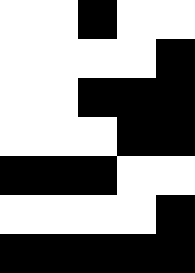[["white", "white", "black", "white", "white"], ["white", "white", "white", "white", "black"], ["white", "white", "black", "black", "black"], ["white", "white", "white", "black", "black"], ["black", "black", "black", "white", "white"], ["white", "white", "white", "white", "black"], ["black", "black", "black", "black", "black"]]